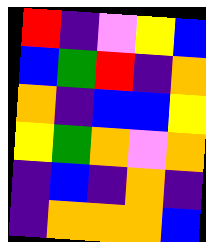[["red", "indigo", "violet", "yellow", "blue"], ["blue", "green", "red", "indigo", "orange"], ["orange", "indigo", "blue", "blue", "yellow"], ["yellow", "green", "orange", "violet", "orange"], ["indigo", "blue", "indigo", "orange", "indigo"], ["indigo", "orange", "orange", "orange", "blue"]]